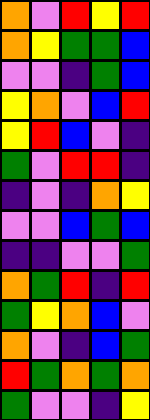[["orange", "violet", "red", "yellow", "red"], ["orange", "yellow", "green", "green", "blue"], ["violet", "violet", "indigo", "green", "blue"], ["yellow", "orange", "violet", "blue", "red"], ["yellow", "red", "blue", "violet", "indigo"], ["green", "violet", "red", "red", "indigo"], ["indigo", "violet", "indigo", "orange", "yellow"], ["violet", "violet", "blue", "green", "blue"], ["indigo", "indigo", "violet", "violet", "green"], ["orange", "green", "red", "indigo", "red"], ["green", "yellow", "orange", "blue", "violet"], ["orange", "violet", "indigo", "blue", "green"], ["red", "green", "orange", "green", "orange"], ["green", "violet", "violet", "indigo", "yellow"]]